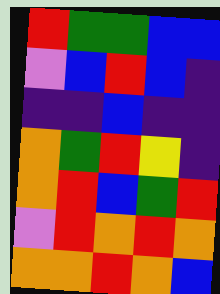[["red", "green", "green", "blue", "blue"], ["violet", "blue", "red", "blue", "indigo"], ["indigo", "indigo", "blue", "indigo", "indigo"], ["orange", "green", "red", "yellow", "indigo"], ["orange", "red", "blue", "green", "red"], ["violet", "red", "orange", "red", "orange"], ["orange", "orange", "red", "orange", "blue"]]